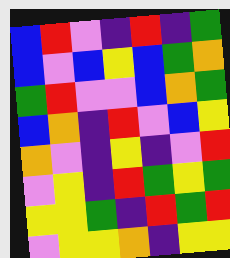[["blue", "red", "violet", "indigo", "red", "indigo", "green"], ["blue", "violet", "blue", "yellow", "blue", "green", "orange"], ["green", "red", "violet", "violet", "blue", "orange", "green"], ["blue", "orange", "indigo", "red", "violet", "blue", "yellow"], ["orange", "violet", "indigo", "yellow", "indigo", "violet", "red"], ["violet", "yellow", "indigo", "red", "green", "yellow", "green"], ["yellow", "yellow", "green", "indigo", "red", "green", "red"], ["violet", "yellow", "yellow", "orange", "indigo", "yellow", "yellow"]]